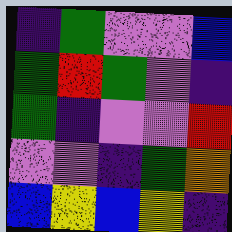[["indigo", "green", "violet", "violet", "blue"], ["green", "red", "green", "violet", "indigo"], ["green", "indigo", "violet", "violet", "red"], ["violet", "violet", "indigo", "green", "orange"], ["blue", "yellow", "blue", "yellow", "indigo"]]